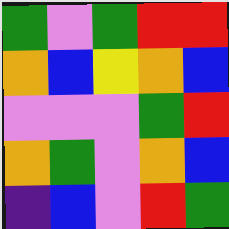[["green", "violet", "green", "red", "red"], ["orange", "blue", "yellow", "orange", "blue"], ["violet", "violet", "violet", "green", "red"], ["orange", "green", "violet", "orange", "blue"], ["indigo", "blue", "violet", "red", "green"]]